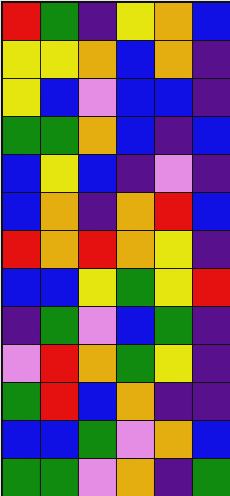[["red", "green", "indigo", "yellow", "orange", "blue"], ["yellow", "yellow", "orange", "blue", "orange", "indigo"], ["yellow", "blue", "violet", "blue", "blue", "indigo"], ["green", "green", "orange", "blue", "indigo", "blue"], ["blue", "yellow", "blue", "indigo", "violet", "indigo"], ["blue", "orange", "indigo", "orange", "red", "blue"], ["red", "orange", "red", "orange", "yellow", "indigo"], ["blue", "blue", "yellow", "green", "yellow", "red"], ["indigo", "green", "violet", "blue", "green", "indigo"], ["violet", "red", "orange", "green", "yellow", "indigo"], ["green", "red", "blue", "orange", "indigo", "indigo"], ["blue", "blue", "green", "violet", "orange", "blue"], ["green", "green", "violet", "orange", "indigo", "green"]]